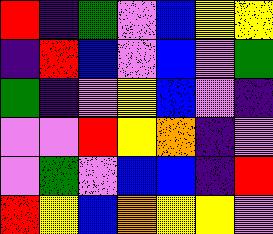[["red", "indigo", "green", "violet", "blue", "yellow", "yellow"], ["indigo", "red", "blue", "violet", "blue", "violet", "green"], ["green", "indigo", "violet", "yellow", "blue", "violet", "indigo"], ["violet", "violet", "red", "yellow", "orange", "indigo", "violet"], ["violet", "green", "violet", "blue", "blue", "indigo", "red"], ["red", "yellow", "blue", "orange", "yellow", "yellow", "violet"]]